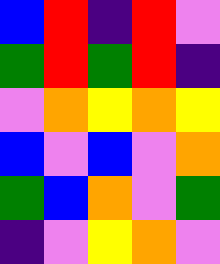[["blue", "red", "indigo", "red", "violet"], ["green", "red", "green", "red", "indigo"], ["violet", "orange", "yellow", "orange", "yellow"], ["blue", "violet", "blue", "violet", "orange"], ["green", "blue", "orange", "violet", "green"], ["indigo", "violet", "yellow", "orange", "violet"]]